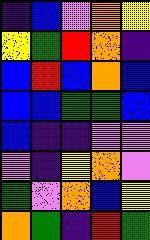[["indigo", "blue", "violet", "orange", "yellow"], ["yellow", "green", "red", "orange", "indigo"], ["blue", "red", "blue", "orange", "blue"], ["blue", "blue", "green", "green", "blue"], ["blue", "indigo", "indigo", "violet", "violet"], ["violet", "indigo", "yellow", "orange", "violet"], ["green", "violet", "orange", "blue", "yellow"], ["orange", "green", "indigo", "red", "green"]]